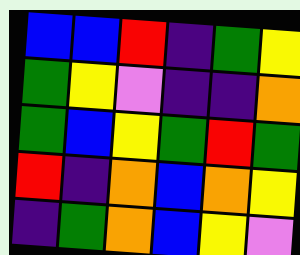[["blue", "blue", "red", "indigo", "green", "yellow"], ["green", "yellow", "violet", "indigo", "indigo", "orange"], ["green", "blue", "yellow", "green", "red", "green"], ["red", "indigo", "orange", "blue", "orange", "yellow"], ["indigo", "green", "orange", "blue", "yellow", "violet"]]